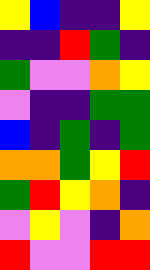[["yellow", "blue", "indigo", "indigo", "yellow"], ["indigo", "indigo", "red", "green", "indigo"], ["green", "violet", "violet", "orange", "yellow"], ["violet", "indigo", "indigo", "green", "green"], ["blue", "indigo", "green", "indigo", "green"], ["orange", "orange", "green", "yellow", "red"], ["green", "red", "yellow", "orange", "indigo"], ["violet", "yellow", "violet", "indigo", "orange"], ["red", "violet", "violet", "red", "red"]]